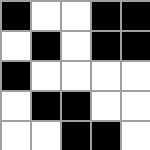[["black", "white", "white", "black", "black"], ["white", "black", "white", "black", "black"], ["black", "white", "white", "white", "white"], ["white", "black", "black", "white", "white"], ["white", "white", "black", "black", "white"]]